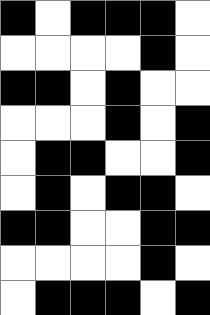[["black", "white", "black", "black", "black", "white"], ["white", "white", "white", "white", "black", "white"], ["black", "black", "white", "black", "white", "white"], ["white", "white", "white", "black", "white", "black"], ["white", "black", "black", "white", "white", "black"], ["white", "black", "white", "black", "black", "white"], ["black", "black", "white", "white", "black", "black"], ["white", "white", "white", "white", "black", "white"], ["white", "black", "black", "black", "white", "black"]]